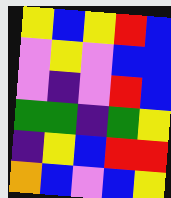[["yellow", "blue", "yellow", "red", "blue"], ["violet", "yellow", "violet", "blue", "blue"], ["violet", "indigo", "violet", "red", "blue"], ["green", "green", "indigo", "green", "yellow"], ["indigo", "yellow", "blue", "red", "red"], ["orange", "blue", "violet", "blue", "yellow"]]